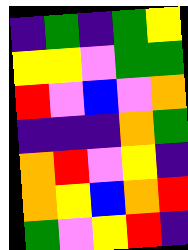[["indigo", "green", "indigo", "green", "yellow"], ["yellow", "yellow", "violet", "green", "green"], ["red", "violet", "blue", "violet", "orange"], ["indigo", "indigo", "indigo", "orange", "green"], ["orange", "red", "violet", "yellow", "indigo"], ["orange", "yellow", "blue", "orange", "red"], ["green", "violet", "yellow", "red", "indigo"]]